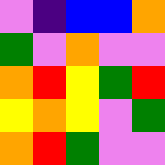[["violet", "indigo", "blue", "blue", "orange"], ["green", "violet", "orange", "violet", "violet"], ["orange", "red", "yellow", "green", "red"], ["yellow", "orange", "yellow", "violet", "green"], ["orange", "red", "green", "violet", "violet"]]